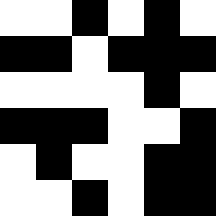[["white", "white", "black", "white", "black", "white"], ["black", "black", "white", "black", "black", "black"], ["white", "white", "white", "white", "black", "white"], ["black", "black", "black", "white", "white", "black"], ["white", "black", "white", "white", "black", "black"], ["white", "white", "black", "white", "black", "black"]]